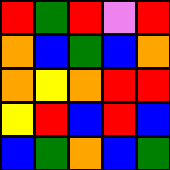[["red", "green", "red", "violet", "red"], ["orange", "blue", "green", "blue", "orange"], ["orange", "yellow", "orange", "red", "red"], ["yellow", "red", "blue", "red", "blue"], ["blue", "green", "orange", "blue", "green"]]